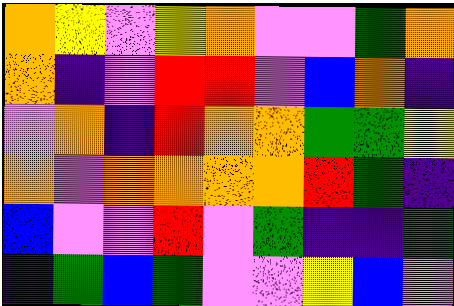[["orange", "yellow", "violet", "yellow", "orange", "violet", "violet", "green", "orange"], ["orange", "indigo", "violet", "red", "red", "violet", "blue", "orange", "indigo"], ["violet", "orange", "indigo", "red", "orange", "orange", "green", "green", "yellow"], ["orange", "violet", "orange", "orange", "orange", "orange", "red", "green", "indigo"], ["blue", "violet", "violet", "red", "violet", "green", "indigo", "indigo", "green"], ["indigo", "green", "blue", "green", "violet", "violet", "yellow", "blue", "violet"]]